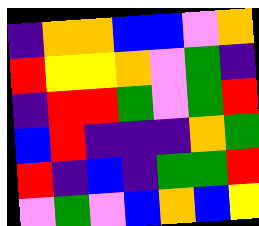[["indigo", "orange", "orange", "blue", "blue", "violet", "orange"], ["red", "yellow", "yellow", "orange", "violet", "green", "indigo"], ["indigo", "red", "red", "green", "violet", "green", "red"], ["blue", "red", "indigo", "indigo", "indigo", "orange", "green"], ["red", "indigo", "blue", "indigo", "green", "green", "red"], ["violet", "green", "violet", "blue", "orange", "blue", "yellow"]]